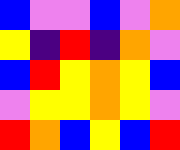[["blue", "violet", "violet", "blue", "violet", "orange"], ["yellow", "indigo", "red", "indigo", "orange", "violet"], ["blue", "red", "yellow", "orange", "yellow", "blue"], ["violet", "yellow", "yellow", "orange", "yellow", "violet"], ["red", "orange", "blue", "yellow", "blue", "red"]]